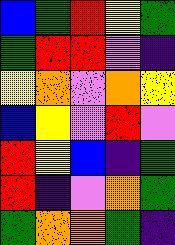[["blue", "green", "red", "yellow", "green"], ["green", "red", "red", "violet", "indigo"], ["yellow", "orange", "violet", "orange", "yellow"], ["blue", "yellow", "violet", "red", "violet"], ["red", "yellow", "blue", "indigo", "green"], ["red", "indigo", "violet", "orange", "green"], ["green", "orange", "orange", "green", "indigo"]]